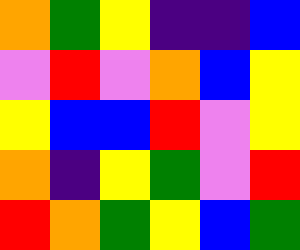[["orange", "green", "yellow", "indigo", "indigo", "blue"], ["violet", "red", "violet", "orange", "blue", "yellow"], ["yellow", "blue", "blue", "red", "violet", "yellow"], ["orange", "indigo", "yellow", "green", "violet", "red"], ["red", "orange", "green", "yellow", "blue", "green"]]